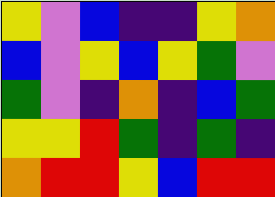[["yellow", "violet", "blue", "indigo", "indigo", "yellow", "orange"], ["blue", "violet", "yellow", "blue", "yellow", "green", "violet"], ["green", "violet", "indigo", "orange", "indigo", "blue", "green"], ["yellow", "yellow", "red", "green", "indigo", "green", "indigo"], ["orange", "red", "red", "yellow", "blue", "red", "red"]]